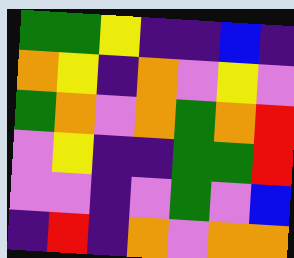[["green", "green", "yellow", "indigo", "indigo", "blue", "indigo"], ["orange", "yellow", "indigo", "orange", "violet", "yellow", "violet"], ["green", "orange", "violet", "orange", "green", "orange", "red"], ["violet", "yellow", "indigo", "indigo", "green", "green", "red"], ["violet", "violet", "indigo", "violet", "green", "violet", "blue"], ["indigo", "red", "indigo", "orange", "violet", "orange", "orange"]]